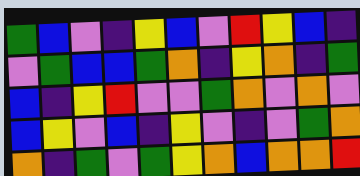[["green", "blue", "violet", "indigo", "yellow", "blue", "violet", "red", "yellow", "blue", "indigo"], ["violet", "green", "blue", "blue", "green", "orange", "indigo", "yellow", "orange", "indigo", "green"], ["blue", "indigo", "yellow", "red", "violet", "violet", "green", "orange", "violet", "orange", "violet"], ["blue", "yellow", "violet", "blue", "indigo", "yellow", "violet", "indigo", "violet", "green", "orange"], ["orange", "indigo", "green", "violet", "green", "yellow", "orange", "blue", "orange", "orange", "red"]]